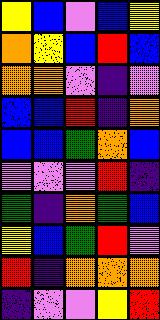[["yellow", "blue", "violet", "blue", "yellow"], ["orange", "yellow", "blue", "red", "blue"], ["orange", "orange", "violet", "indigo", "violet"], ["blue", "blue", "red", "indigo", "orange"], ["blue", "blue", "green", "orange", "blue"], ["violet", "violet", "violet", "red", "indigo"], ["green", "indigo", "orange", "green", "blue"], ["yellow", "blue", "green", "red", "violet"], ["red", "indigo", "orange", "orange", "orange"], ["indigo", "violet", "violet", "yellow", "red"]]